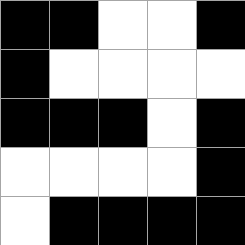[["black", "black", "white", "white", "black"], ["black", "white", "white", "white", "white"], ["black", "black", "black", "white", "black"], ["white", "white", "white", "white", "black"], ["white", "black", "black", "black", "black"]]